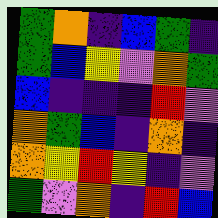[["green", "orange", "indigo", "blue", "green", "indigo"], ["green", "blue", "yellow", "violet", "orange", "green"], ["blue", "indigo", "indigo", "indigo", "red", "violet"], ["orange", "green", "blue", "indigo", "orange", "indigo"], ["orange", "yellow", "red", "yellow", "indigo", "violet"], ["green", "violet", "orange", "indigo", "red", "blue"]]